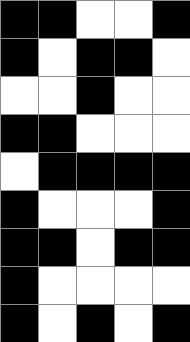[["black", "black", "white", "white", "black"], ["black", "white", "black", "black", "white"], ["white", "white", "black", "white", "white"], ["black", "black", "white", "white", "white"], ["white", "black", "black", "black", "black"], ["black", "white", "white", "white", "black"], ["black", "black", "white", "black", "black"], ["black", "white", "white", "white", "white"], ["black", "white", "black", "white", "black"]]